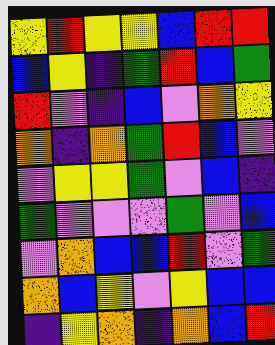[["yellow", "red", "yellow", "yellow", "blue", "red", "red"], ["blue", "yellow", "indigo", "green", "red", "blue", "green"], ["red", "violet", "indigo", "blue", "violet", "orange", "yellow"], ["orange", "indigo", "orange", "green", "red", "blue", "violet"], ["violet", "yellow", "yellow", "green", "violet", "blue", "indigo"], ["green", "violet", "violet", "violet", "green", "violet", "blue"], ["violet", "orange", "blue", "blue", "red", "violet", "green"], ["orange", "blue", "yellow", "violet", "yellow", "blue", "blue"], ["indigo", "yellow", "orange", "indigo", "orange", "blue", "red"]]